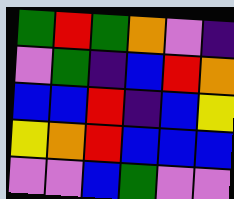[["green", "red", "green", "orange", "violet", "indigo"], ["violet", "green", "indigo", "blue", "red", "orange"], ["blue", "blue", "red", "indigo", "blue", "yellow"], ["yellow", "orange", "red", "blue", "blue", "blue"], ["violet", "violet", "blue", "green", "violet", "violet"]]